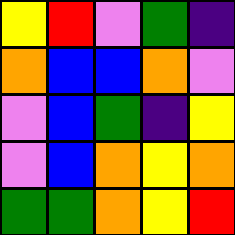[["yellow", "red", "violet", "green", "indigo"], ["orange", "blue", "blue", "orange", "violet"], ["violet", "blue", "green", "indigo", "yellow"], ["violet", "blue", "orange", "yellow", "orange"], ["green", "green", "orange", "yellow", "red"]]